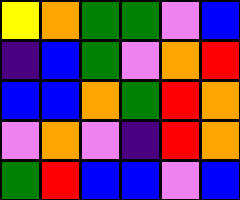[["yellow", "orange", "green", "green", "violet", "blue"], ["indigo", "blue", "green", "violet", "orange", "red"], ["blue", "blue", "orange", "green", "red", "orange"], ["violet", "orange", "violet", "indigo", "red", "orange"], ["green", "red", "blue", "blue", "violet", "blue"]]